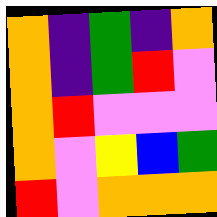[["orange", "indigo", "green", "indigo", "orange"], ["orange", "indigo", "green", "red", "violet"], ["orange", "red", "violet", "violet", "violet"], ["orange", "violet", "yellow", "blue", "green"], ["red", "violet", "orange", "orange", "orange"]]